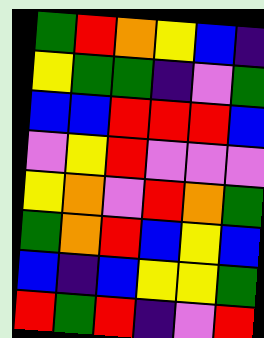[["green", "red", "orange", "yellow", "blue", "indigo"], ["yellow", "green", "green", "indigo", "violet", "green"], ["blue", "blue", "red", "red", "red", "blue"], ["violet", "yellow", "red", "violet", "violet", "violet"], ["yellow", "orange", "violet", "red", "orange", "green"], ["green", "orange", "red", "blue", "yellow", "blue"], ["blue", "indigo", "blue", "yellow", "yellow", "green"], ["red", "green", "red", "indigo", "violet", "red"]]